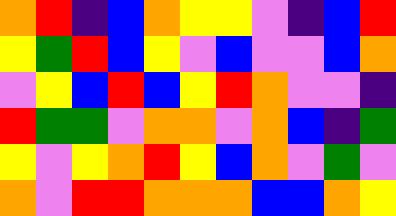[["orange", "red", "indigo", "blue", "orange", "yellow", "yellow", "violet", "indigo", "blue", "red"], ["yellow", "green", "red", "blue", "yellow", "violet", "blue", "violet", "violet", "blue", "orange"], ["violet", "yellow", "blue", "red", "blue", "yellow", "red", "orange", "violet", "violet", "indigo"], ["red", "green", "green", "violet", "orange", "orange", "violet", "orange", "blue", "indigo", "green"], ["yellow", "violet", "yellow", "orange", "red", "yellow", "blue", "orange", "violet", "green", "violet"], ["orange", "violet", "red", "red", "orange", "orange", "orange", "blue", "blue", "orange", "yellow"]]